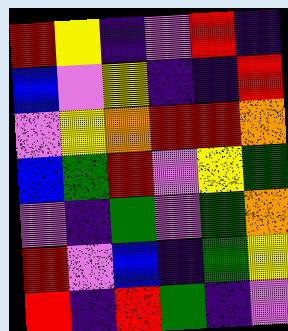[["red", "yellow", "indigo", "violet", "red", "indigo"], ["blue", "violet", "yellow", "indigo", "indigo", "red"], ["violet", "yellow", "orange", "red", "red", "orange"], ["blue", "green", "red", "violet", "yellow", "green"], ["violet", "indigo", "green", "violet", "green", "orange"], ["red", "violet", "blue", "indigo", "green", "yellow"], ["red", "indigo", "red", "green", "indigo", "violet"]]